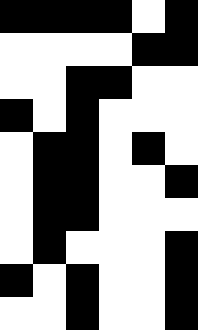[["black", "black", "black", "black", "white", "black"], ["white", "white", "white", "white", "black", "black"], ["white", "white", "black", "black", "white", "white"], ["black", "white", "black", "white", "white", "white"], ["white", "black", "black", "white", "black", "white"], ["white", "black", "black", "white", "white", "black"], ["white", "black", "black", "white", "white", "white"], ["white", "black", "white", "white", "white", "black"], ["black", "white", "black", "white", "white", "black"], ["white", "white", "black", "white", "white", "black"]]